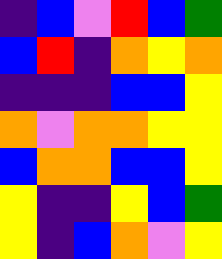[["indigo", "blue", "violet", "red", "blue", "green"], ["blue", "red", "indigo", "orange", "yellow", "orange"], ["indigo", "indigo", "indigo", "blue", "blue", "yellow"], ["orange", "violet", "orange", "orange", "yellow", "yellow"], ["blue", "orange", "orange", "blue", "blue", "yellow"], ["yellow", "indigo", "indigo", "yellow", "blue", "green"], ["yellow", "indigo", "blue", "orange", "violet", "yellow"]]